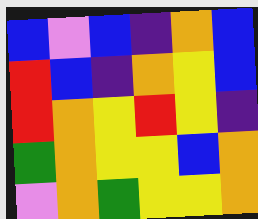[["blue", "violet", "blue", "indigo", "orange", "blue"], ["red", "blue", "indigo", "orange", "yellow", "blue"], ["red", "orange", "yellow", "red", "yellow", "indigo"], ["green", "orange", "yellow", "yellow", "blue", "orange"], ["violet", "orange", "green", "yellow", "yellow", "orange"]]